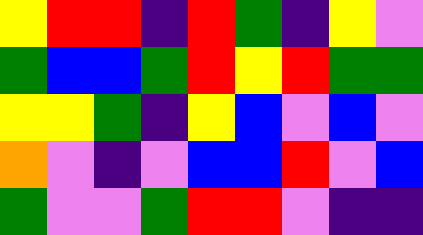[["yellow", "red", "red", "indigo", "red", "green", "indigo", "yellow", "violet"], ["green", "blue", "blue", "green", "red", "yellow", "red", "green", "green"], ["yellow", "yellow", "green", "indigo", "yellow", "blue", "violet", "blue", "violet"], ["orange", "violet", "indigo", "violet", "blue", "blue", "red", "violet", "blue"], ["green", "violet", "violet", "green", "red", "red", "violet", "indigo", "indigo"]]